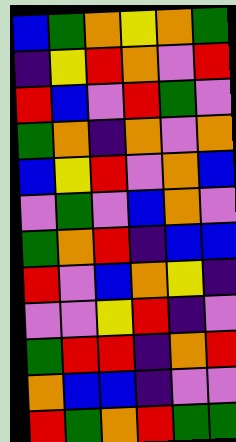[["blue", "green", "orange", "yellow", "orange", "green"], ["indigo", "yellow", "red", "orange", "violet", "red"], ["red", "blue", "violet", "red", "green", "violet"], ["green", "orange", "indigo", "orange", "violet", "orange"], ["blue", "yellow", "red", "violet", "orange", "blue"], ["violet", "green", "violet", "blue", "orange", "violet"], ["green", "orange", "red", "indigo", "blue", "blue"], ["red", "violet", "blue", "orange", "yellow", "indigo"], ["violet", "violet", "yellow", "red", "indigo", "violet"], ["green", "red", "red", "indigo", "orange", "red"], ["orange", "blue", "blue", "indigo", "violet", "violet"], ["red", "green", "orange", "red", "green", "green"]]